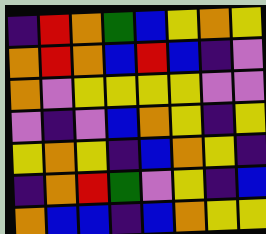[["indigo", "red", "orange", "green", "blue", "yellow", "orange", "yellow"], ["orange", "red", "orange", "blue", "red", "blue", "indigo", "violet"], ["orange", "violet", "yellow", "yellow", "yellow", "yellow", "violet", "violet"], ["violet", "indigo", "violet", "blue", "orange", "yellow", "indigo", "yellow"], ["yellow", "orange", "yellow", "indigo", "blue", "orange", "yellow", "indigo"], ["indigo", "orange", "red", "green", "violet", "yellow", "indigo", "blue"], ["orange", "blue", "blue", "indigo", "blue", "orange", "yellow", "yellow"]]